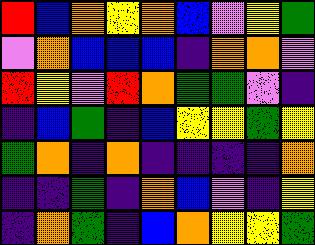[["red", "blue", "orange", "yellow", "orange", "blue", "violet", "yellow", "green"], ["violet", "orange", "blue", "blue", "blue", "indigo", "orange", "orange", "violet"], ["red", "yellow", "violet", "red", "orange", "green", "green", "violet", "indigo"], ["indigo", "blue", "green", "indigo", "blue", "yellow", "yellow", "green", "yellow"], ["green", "orange", "indigo", "orange", "indigo", "indigo", "indigo", "indigo", "orange"], ["indigo", "indigo", "green", "indigo", "orange", "blue", "violet", "indigo", "yellow"], ["indigo", "orange", "green", "indigo", "blue", "orange", "yellow", "yellow", "green"]]